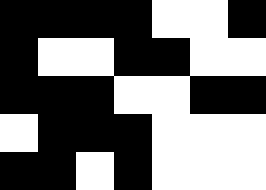[["black", "black", "black", "black", "white", "white", "black"], ["black", "white", "white", "black", "black", "white", "white"], ["black", "black", "black", "white", "white", "black", "black"], ["white", "black", "black", "black", "white", "white", "white"], ["black", "black", "white", "black", "white", "white", "white"]]